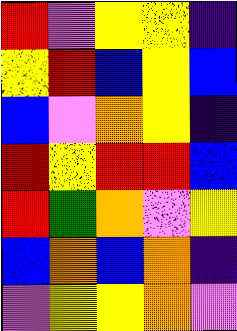[["red", "violet", "yellow", "yellow", "indigo"], ["yellow", "red", "blue", "yellow", "blue"], ["blue", "violet", "orange", "yellow", "indigo"], ["red", "yellow", "red", "red", "blue"], ["red", "green", "orange", "violet", "yellow"], ["blue", "orange", "blue", "orange", "indigo"], ["violet", "yellow", "yellow", "orange", "violet"]]